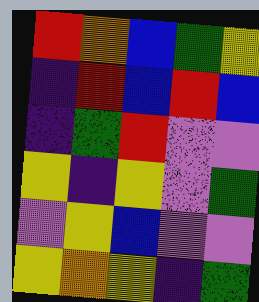[["red", "orange", "blue", "green", "yellow"], ["indigo", "red", "blue", "red", "blue"], ["indigo", "green", "red", "violet", "violet"], ["yellow", "indigo", "yellow", "violet", "green"], ["violet", "yellow", "blue", "violet", "violet"], ["yellow", "orange", "yellow", "indigo", "green"]]